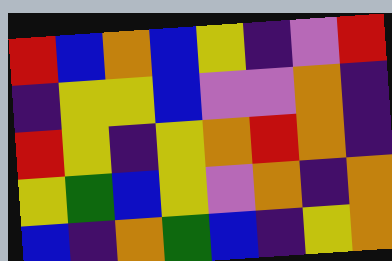[["red", "blue", "orange", "blue", "yellow", "indigo", "violet", "red"], ["indigo", "yellow", "yellow", "blue", "violet", "violet", "orange", "indigo"], ["red", "yellow", "indigo", "yellow", "orange", "red", "orange", "indigo"], ["yellow", "green", "blue", "yellow", "violet", "orange", "indigo", "orange"], ["blue", "indigo", "orange", "green", "blue", "indigo", "yellow", "orange"]]